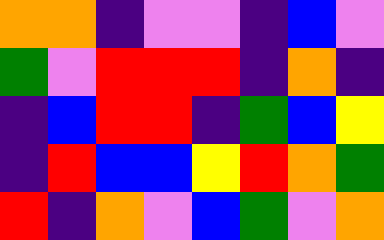[["orange", "orange", "indigo", "violet", "violet", "indigo", "blue", "violet"], ["green", "violet", "red", "red", "red", "indigo", "orange", "indigo"], ["indigo", "blue", "red", "red", "indigo", "green", "blue", "yellow"], ["indigo", "red", "blue", "blue", "yellow", "red", "orange", "green"], ["red", "indigo", "orange", "violet", "blue", "green", "violet", "orange"]]